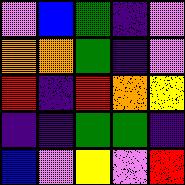[["violet", "blue", "green", "indigo", "violet"], ["orange", "orange", "green", "indigo", "violet"], ["red", "indigo", "red", "orange", "yellow"], ["indigo", "indigo", "green", "green", "indigo"], ["blue", "violet", "yellow", "violet", "red"]]